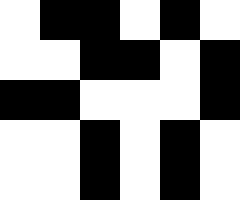[["white", "black", "black", "white", "black", "white"], ["white", "white", "black", "black", "white", "black"], ["black", "black", "white", "white", "white", "black"], ["white", "white", "black", "white", "black", "white"], ["white", "white", "black", "white", "black", "white"]]